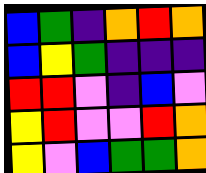[["blue", "green", "indigo", "orange", "red", "orange"], ["blue", "yellow", "green", "indigo", "indigo", "indigo"], ["red", "red", "violet", "indigo", "blue", "violet"], ["yellow", "red", "violet", "violet", "red", "orange"], ["yellow", "violet", "blue", "green", "green", "orange"]]